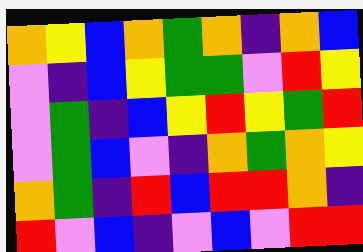[["orange", "yellow", "blue", "orange", "green", "orange", "indigo", "orange", "blue"], ["violet", "indigo", "blue", "yellow", "green", "green", "violet", "red", "yellow"], ["violet", "green", "indigo", "blue", "yellow", "red", "yellow", "green", "red"], ["violet", "green", "blue", "violet", "indigo", "orange", "green", "orange", "yellow"], ["orange", "green", "indigo", "red", "blue", "red", "red", "orange", "indigo"], ["red", "violet", "blue", "indigo", "violet", "blue", "violet", "red", "red"]]